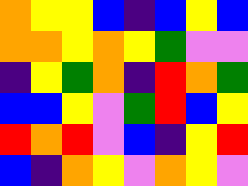[["orange", "yellow", "yellow", "blue", "indigo", "blue", "yellow", "blue"], ["orange", "orange", "yellow", "orange", "yellow", "green", "violet", "violet"], ["indigo", "yellow", "green", "orange", "indigo", "red", "orange", "green"], ["blue", "blue", "yellow", "violet", "green", "red", "blue", "yellow"], ["red", "orange", "red", "violet", "blue", "indigo", "yellow", "red"], ["blue", "indigo", "orange", "yellow", "violet", "orange", "yellow", "violet"]]